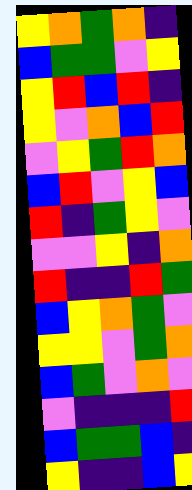[["yellow", "orange", "green", "orange", "indigo"], ["blue", "green", "green", "violet", "yellow"], ["yellow", "red", "blue", "red", "indigo"], ["yellow", "violet", "orange", "blue", "red"], ["violet", "yellow", "green", "red", "orange"], ["blue", "red", "violet", "yellow", "blue"], ["red", "indigo", "green", "yellow", "violet"], ["violet", "violet", "yellow", "indigo", "orange"], ["red", "indigo", "indigo", "red", "green"], ["blue", "yellow", "orange", "green", "violet"], ["yellow", "yellow", "violet", "green", "orange"], ["blue", "green", "violet", "orange", "violet"], ["violet", "indigo", "indigo", "indigo", "red"], ["blue", "green", "green", "blue", "indigo"], ["yellow", "indigo", "indigo", "blue", "yellow"]]